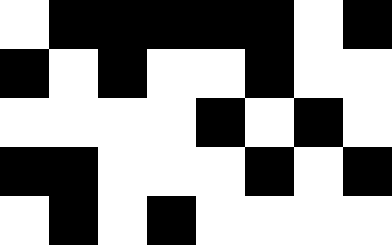[["white", "black", "black", "black", "black", "black", "white", "black"], ["black", "white", "black", "white", "white", "black", "white", "white"], ["white", "white", "white", "white", "black", "white", "black", "white"], ["black", "black", "white", "white", "white", "black", "white", "black"], ["white", "black", "white", "black", "white", "white", "white", "white"]]